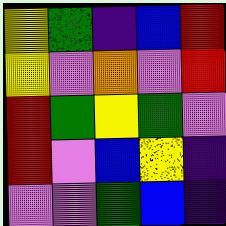[["yellow", "green", "indigo", "blue", "red"], ["yellow", "violet", "orange", "violet", "red"], ["red", "green", "yellow", "green", "violet"], ["red", "violet", "blue", "yellow", "indigo"], ["violet", "violet", "green", "blue", "indigo"]]